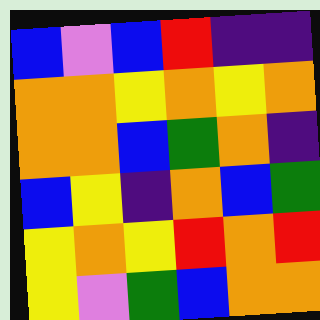[["blue", "violet", "blue", "red", "indigo", "indigo"], ["orange", "orange", "yellow", "orange", "yellow", "orange"], ["orange", "orange", "blue", "green", "orange", "indigo"], ["blue", "yellow", "indigo", "orange", "blue", "green"], ["yellow", "orange", "yellow", "red", "orange", "red"], ["yellow", "violet", "green", "blue", "orange", "orange"]]